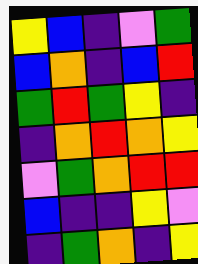[["yellow", "blue", "indigo", "violet", "green"], ["blue", "orange", "indigo", "blue", "red"], ["green", "red", "green", "yellow", "indigo"], ["indigo", "orange", "red", "orange", "yellow"], ["violet", "green", "orange", "red", "red"], ["blue", "indigo", "indigo", "yellow", "violet"], ["indigo", "green", "orange", "indigo", "yellow"]]